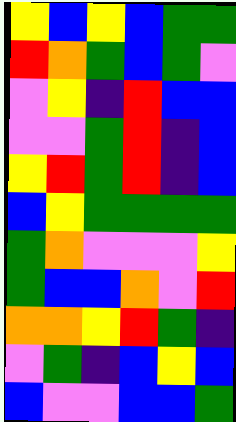[["yellow", "blue", "yellow", "blue", "green", "green"], ["red", "orange", "green", "blue", "green", "violet"], ["violet", "yellow", "indigo", "red", "blue", "blue"], ["violet", "violet", "green", "red", "indigo", "blue"], ["yellow", "red", "green", "red", "indigo", "blue"], ["blue", "yellow", "green", "green", "green", "green"], ["green", "orange", "violet", "violet", "violet", "yellow"], ["green", "blue", "blue", "orange", "violet", "red"], ["orange", "orange", "yellow", "red", "green", "indigo"], ["violet", "green", "indigo", "blue", "yellow", "blue"], ["blue", "violet", "violet", "blue", "blue", "green"]]